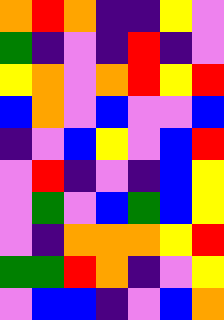[["orange", "red", "orange", "indigo", "indigo", "yellow", "violet"], ["green", "indigo", "violet", "indigo", "red", "indigo", "violet"], ["yellow", "orange", "violet", "orange", "red", "yellow", "red"], ["blue", "orange", "violet", "blue", "violet", "violet", "blue"], ["indigo", "violet", "blue", "yellow", "violet", "blue", "red"], ["violet", "red", "indigo", "violet", "indigo", "blue", "yellow"], ["violet", "green", "violet", "blue", "green", "blue", "yellow"], ["violet", "indigo", "orange", "orange", "orange", "yellow", "red"], ["green", "green", "red", "orange", "indigo", "violet", "yellow"], ["violet", "blue", "blue", "indigo", "violet", "blue", "orange"]]